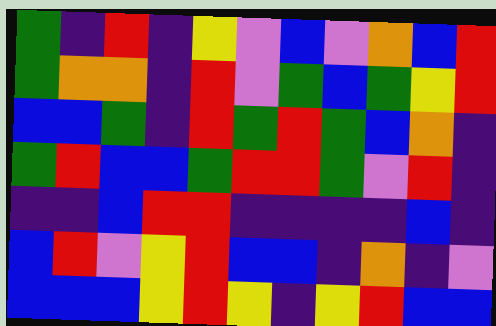[["green", "indigo", "red", "indigo", "yellow", "violet", "blue", "violet", "orange", "blue", "red"], ["green", "orange", "orange", "indigo", "red", "violet", "green", "blue", "green", "yellow", "red"], ["blue", "blue", "green", "indigo", "red", "green", "red", "green", "blue", "orange", "indigo"], ["green", "red", "blue", "blue", "green", "red", "red", "green", "violet", "red", "indigo"], ["indigo", "indigo", "blue", "red", "red", "indigo", "indigo", "indigo", "indigo", "blue", "indigo"], ["blue", "red", "violet", "yellow", "red", "blue", "blue", "indigo", "orange", "indigo", "violet"], ["blue", "blue", "blue", "yellow", "red", "yellow", "indigo", "yellow", "red", "blue", "blue"]]